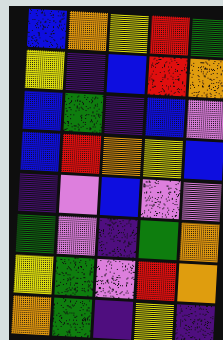[["blue", "orange", "yellow", "red", "green"], ["yellow", "indigo", "blue", "red", "orange"], ["blue", "green", "indigo", "blue", "violet"], ["blue", "red", "orange", "yellow", "blue"], ["indigo", "violet", "blue", "violet", "violet"], ["green", "violet", "indigo", "green", "orange"], ["yellow", "green", "violet", "red", "orange"], ["orange", "green", "indigo", "yellow", "indigo"]]